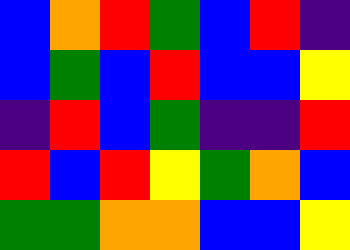[["blue", "orange", "red", "green", "blue", "red", "indigo"], ["blue", "green", "blue", "red", "blue", "blue", "yellow"], ["indigo", "red", "blue", "green", "indigo", "indigo", "red"], ["red", "blue", "red", "yellow", "green", "orange", "blue"], ["green", "green", "orange", "orange", "blue", "blue", "yellow"]]